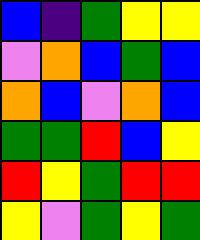[["blue", "indigo", "green", "yellow", "yellow"], ["violet", "orange", "blue", "green", "blue"], ["orange", "blue", "violet", "orange", "blue"], ["green", "green", "red", "blue", "yellow"], ["red", "yellow", "green", "red", "red"], ["yellow", "violet", "green", "yellow", "green"]]